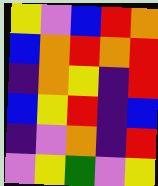[["yellow", "violet", "blue", "red", "orange"], ["blue", "orange", "red", "orange", "red"], ["indigo", "orange", "yellow", "indigo", "red"], ["blue", "yellow", "red", "indigo", "blue"], ["indigo", "violet", "orange", "indigo", "red"], ["violet", "yellow", "green", "violet", "yellow"]]